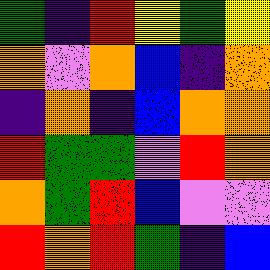[["green", "indigo", "red", "yellow", "green", "yellow"], ["orange", "violet", "orange", "blue", "indigo", "orange"], ["indigo", "orange", "indigo", "blue", "orange", "orange"], ["red", "green", "green", "violet", "red", "orange"], ["orange", "green", "red", "blue", "violet", "violet"], ["red", "orange", "red", "green", "indigo", "blue"]]